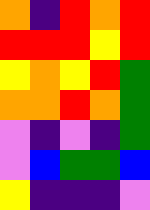[["orange", "indigo", "red", "orange", "red"], ["red", "red", "red", "yellow", "red"], ["yellow", "orange", "yellow", "red", "green"], ["orange", "orange", "red", "orange", "green"], ["violet", "indigo", "violet", "indigo", "green"], ["violet", "blue", "green", "green", "blue"], ["yellow", "indigo", "indigo", "indigo", "violet"]]